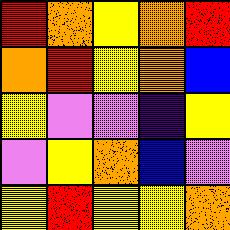[["red", "orange", "yellow", "orange", "red"], ["orange", "red", "yellow", "orange", "blue"], ["yellow", "violet", "violet", "indigo", "yellow"], ["violet", "yellow", "orange", "blue", "violet"], ["yellow", "red", "yellow", "yellow", "orange"]]